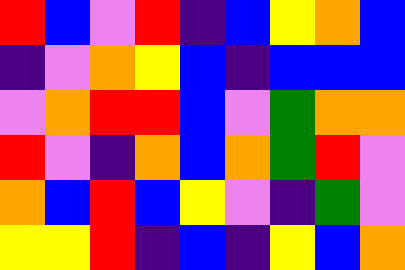[["red", "blue", "violet", "red", "indigo", "blue", "yellow", "orange", "blue"], ["indigo", "violet", "orange", "yellow", "blue", "indigo", "blue", "blue", "blue"], ["violet", "orange", "red", "red", "blue", "violet", "green", "orange", "orange"], ["red", "violet", "indigo", "orange", "blue", "orange", "green", "red", "violet"], ["orange", "blue", "red", "blue", "yellow", "violet", "indigo", "green", "violet"], ["yellow", "yellow", "red", "indigo", "blue", "indigo", "yellow", "blue", "orange"]]